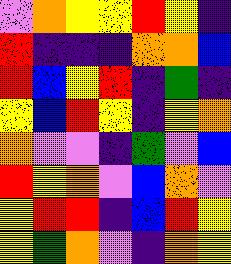[["violet", "orange", "yellow", "yellow", "red", "yellow", "indigo"], ["red", "indigo", "indigo", "indigo", "orange", "orange", "blue"], ["red", "blue", "yellow", "red", "indigo", "green", "indigo"], ["yellow", "blue", "red", "yellow", "indigo", "yellow", "orange"], ["orange", "violet", "violet", "indigo", "green", "violet", "blue"], ["red", "yellow", "orange", "violet", "blue", "orange", "violet"], ["yellow", "red", "red", "indigo", "blue", "red", "yellow"], ["yellow", "green", "orange", "violet", "indigo", "orange", "yellow"]]